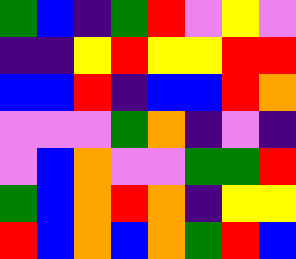[["green", "blue", "indigo", "green", "red", "violet", "yellow", "violet"], ["indigo", "indigo", "yellow", "red", "yellow", "yellow", "red", "red"], ["blue", "blue", "red", "indigo", "blue", "blue", "red", "orange"], ["violet", "violet", "violet", "green", "orange", "indigo", "violet", "indigo"], ["violet", "blue", "orange", "violet", "violet", "green", "green", "red"], ["green", "blue", "orange", "red", "orange", "indigo", "yellow", "yellow"], ["red", "blue", "orange", "blue", "orange", "green", "red", "blue"]]